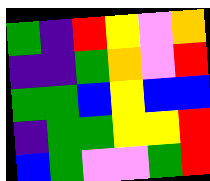[["green", "indigo", "red", "yellow", "violet", "orange"], ["indigo", "indigo", "green", "orange", "violet", "red"], ["green", "green", "blue", "yellow", "blue", "blue"], ["indigo", "green", "green", "yellow", "yellow", "red"], ["blue", "green", "violet", "violet", "green", "red"]]